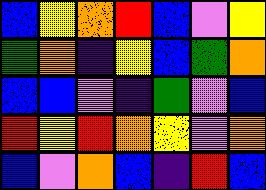[["blue", "yellow", "orange", "red", "blue", "violet", "yellow"], ["green", "orange", "indigo", "yellow", "blue", "green", "orange"], ["blue", "blue", "violet", "indigo", "green", "violet", "blue"], ["red", "yellow", "red", "orange", "yellow", "violet", "orange"], ["blue", "violet", "orange", "blue", "indigo", "red", "blue"]]